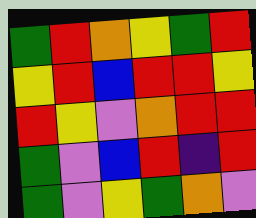[["green", "red", "orange", "yellow", "green", "red"], ["yellow", "red", "blue", "red", "red", "yellow"], ["red", "yellow", "violet", "orange", "red", "red"], ["green", "violet", "blue", "red", "indigo", "red"], ["green", "violet", "yellow", "green", "orange", "violet"]]